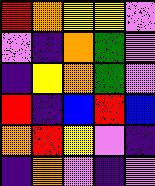[["red", "orange", "yellow", "yellow", "violet"], ["violet", "indigo", "orange", "green", "violet"], ["indigo", "yellow", "orange", "green", "violet"], ["red", "indigo", "blue", "red", "blue"], ["orange", "red", "yellow", "violet", "indigo"], ["indigo", "orange", "violet", "indigo", "violet"]]